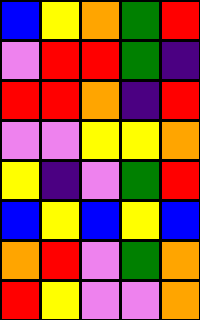[["blue", "yellow", "orange", "green", "red"], ["violet", "red", "red", "green", "indigo"], ["red", "red", "orange", "indigo", "red"], ["violet", "violet", "yellow", "yellow", "orange"], ["yellow", "indigo", "violet", "green", "red"], ["blue", "yellow", "blue", "yellow", "blue"], ["orange", "red", "violet", "green", "orange"], ["red", "yellow", "violet", "violet", "orange"]]